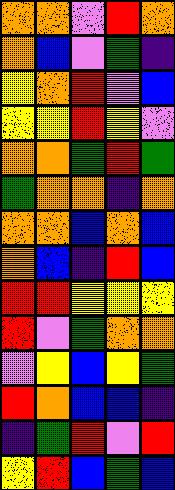[["orange", "orange", "violet", "red", "orange"], ["orange", "blue", "violet", "green", "indigo"], ["yellow", "orange", "red", "violet", "blue"], ["yellow", "yellow", "red", "yellow", "violet"], ["orange", "orange", "green", "red", "green"], ["green", "orange", "orange", "indigo", "orange"], ["orange", "orange", "blue", "orange", "blue"], ["orange", "blue", "indigo", "red", "blue"], ["red", "red", "yellow", "yellow", "yellow"], ["red", "violet", "green", "orange", "orange"], ["violet", "yellow", "blue", "yellow", "green"], ["red", "orange", "blue", "blue", "indigo"], ["indigo", "green", "red", "violet", "red"], ["yellow", "red", "blue", "green", "blue"]]